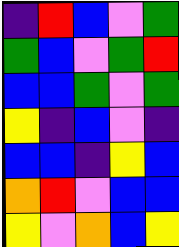[["indigo", "red", "blue", "violet", "green"], ["green", "blue", "violet", "green", "red"], ["blue", "blue", "green", "violet", "green"], ["yellow", "indigo", "blue", "violet", "indigo"], ["blue", "blue", "indigo", "yellow", "blue"], ["orange", "red", "violet", "blue", "blue"], ["yellow", "violet", "orange", "blue", "yellow"]]